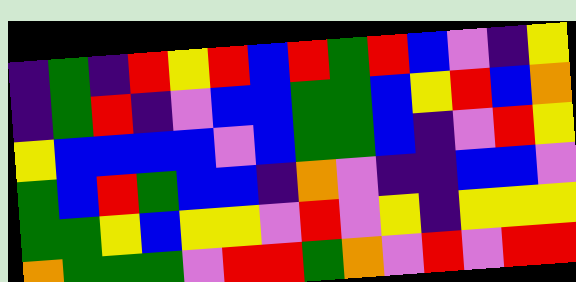[["indigo", "green", "indigo", "red", "yellow", "red", "blue", "red", "green", "red", "blue", "violet", "indigo", "yellow"], ["indigo", "green", "red", "indigo", "violet", "blue", "blue", "green", "green", "blue", "yellow", "red", "blue", "orange"], ["yellow", "blue", "blue", "blue", "blue", "violet", "blue", "green", "green", "blue", "indigo", "violet", "red", "yellow"], ["green", "blue", "red", "green", "blue", "blue", "indigo", "orange", "violet", "indigo", "indigo", "blue", "blue", "violet"], ["green", "green", "yellow", "blue", "yellow", "yellow", "violet", "red", "violet", "yellow", "indigo", "yellow", "yellow", "yellow"], ["orange", "green", "green", "green", "violet", "red", "red", "green", "orange", "violet", "red", "violet", "red", "red"]]